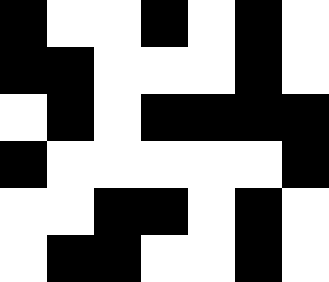[["black", "white", "white", "black", "white", "black", "white"], ["black", "black", "white", "white", "white", "black", "white"], ["white", "black", "white", "black", "black", "black", "black"], ["black", "white", "white", "white", "white", "white", "black"], ["white", "white", "black", "black", "white", "black", "white"], ["white", "black", "black", "white", "white", "black", "white"]]